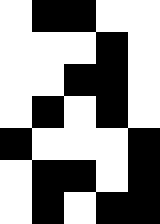[["white", "black", "black", "white", "white"], ["white", "white", "white", "black", "white"], ["white", "white", "black", "black", "white"], ["white", "black", "white", "black", "white"], ["black", "white", "white", "white", "black"], ["white", "black", "black", "white", "black"], ["white", "black", "white", "black", "black"]]